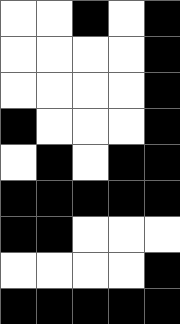[["white", "white", "black", "white", "black"], ["white", "white", "white", "white", "black"], ["white", "white", "white", "white", "black"], ["black", "white", "white", "white", "black"], ["white", "black", "white", "black", "black"], ["black", "black", "black", "black", "black"], ["black", "black", "white", "white", "white"], ["white", "white", "white", "white", "black"], ["black", "black", "black", "black", "black"]]